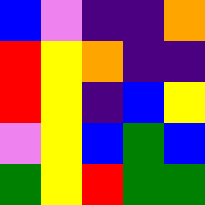[["blue", "violet", "indigo", "indigo", "orange"], ["red", "yellow", "orange", "indigo", "indigo"], ["red", "yellow", "indigo", "blue", "yellow"], ["violet", "yellow", "blue", "green", "blue"], ["green", "yellow", "red", "green", "green"]]